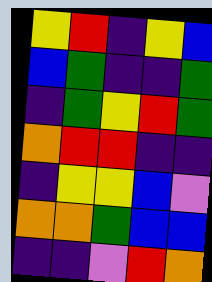[["yellow", "red", "indigo", "yellow", "blue"], ["blue", "green", "indigo", "indigo", "green"], ["indigo", "green", "yellow", "red", "green"], ["orange", "red", "red", "indigo", "indigo"], ["indigo", "yellow", "yellow", "blue", "violet"], ["orange", "orange", "green", "blue", "blue"], ["indigo", "indigo", "violet", "red", "orange"]]